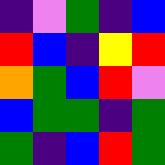[["indigo", "violet", "green", "indigo", "blue"], ["red", "blue", "indigo", "yellow", "red"], ["orange", "green", "blue", "red", "violet"], ["blue", "green", "green", "indigo", "green"], ["green", "indigo", "blue", "red", "green"]]